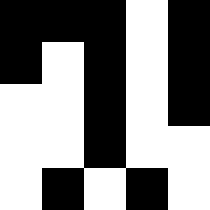[["black", "black", "black", "white", "black"], ["black", "white", "black", "white", "black"], ["white", "white", "black", "white", "black"], ["white", "white", "black", "white", "white"], ["white", "black", "white", "black", "white"]]